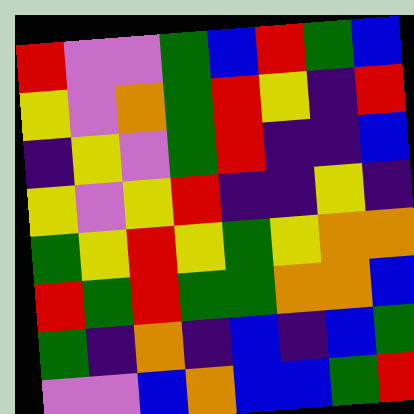[["red", "violet", "violet", "green", "blue", "red", "green", "blue"], ["yellow", "violet", "orange", "green", "red", "yellow", "indigo", "red"], ["indigo", "yellow", "violet", "green", "red", "indigo", "indigo", "blue"], ["yellow", "violet", "yellow", "red", "indigo", "indigo", "yellow", "indigo"], ["green", "yellow", "red", "yellow", "green", "yellow", "orange", "orange"], ["red", "green", "red", "green", "green", "orange", "orange", "blue"], ["green", "indigo", "orange", "indigo", "blue", "indigo", "blue", "green"], ["violet", "violet", "blue", "orange", "blue", "blue", "green", "red"]]